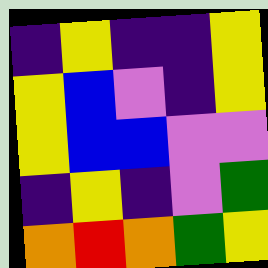[["indigo", "yellow", "indigo", "indigo", "yellow"], ["yellow", "blue", "violet", "indigo", "yellow"], ["yellow", "blue", "blue", "violet", "violet"], ["indigo", "yellow", "indigo", "violet", "green"], ["orange", "red", "orange", "green", "yellow"]]